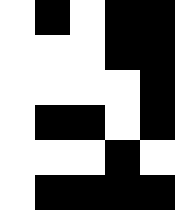[["white", "black", "white", "black", "black"], ["white", "white", "white", "black", "black"], ["white", "white", "white", "white", "black"], ["white", "black", "black", "white", "black"], ["white", "white", "white", "black", "white"], ["white", "black", "black", "black", "black"]]